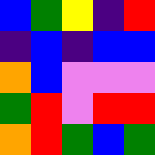[["blue", "green", "yellow", "indigo", "red"], ["indigo", "blue", "indigo", "blue", "blue"], ["orange", "blue", "violet", "violet", "violet"], ["green", "red", "violet", "red", "red"], ["orange", "red", "green", "blue", "green"]]